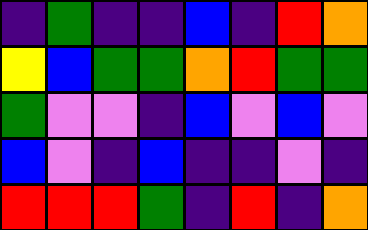[["indigo", "green", "indigo", "indigo", "blue", "indigo", "red", "orange"], ["yellow", "blue", "green", "green", "orange", "red", "green", "green"], ["green", "violet", "violet", "indigo", "blue", "violet", "blue", "violet"], ["blue", "violet", "indigo", "blue", "indigo", "indigo", "violet", "indigo"], ["red", "red", "red", "green", "indigo", "red", "indigo", "orange"]]